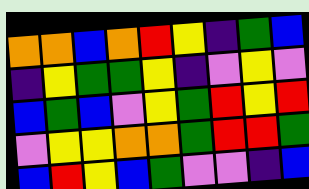[["orange", "orange", "blue", "orange", "red", "yellow", "indigo", "green", "blue"], ["indigo", "yellow", "green", "green", "yellow", "indigo", "violet", "yellow", "violet"], ["blue", "green", "blue", "violet", "yellow", "green", "red", "yellow", "red"], ["violet", "yellow", "yellow", "orange", "orange", "green", "red", "red", "green"], ["blue", "red", "yellow", "blue", "green", "violet", "violet", "indigo", "blue"]]